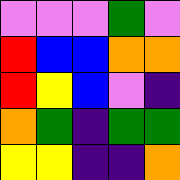[["violet", "violet", "violet", "green", "violet"], ["red", "blue", "blue", "orange", "orange"], ["red", "yellow", "blue", "violet", "indigo"], ["orange", "green", "indigo", "green", "green"], ["yellow", "yellow", "indigo", "indigo", "orange"]]